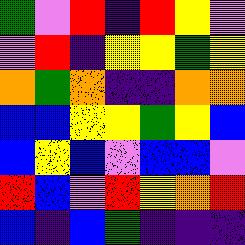[["green", "violet", "red", "indigo", "red", "yellow", "violet"], ["violet", "red", "indigo", "yellow", "yellow", "green", "yellow"], ["orange", "green", "orange", "indigo", "indigo", "orange", "orange"], ["blue", "blue", "yellow", "yellow", "green", "yellow", "blue"], ["blue", "yellow", "blue", "violet", "blue", "blue", "violet"], ["red", "blue", "violet", "red", "yellow", "orange", "red"], ["blue", "indigo", "blue", "green", "indigo", "indigo", "indigo"]]